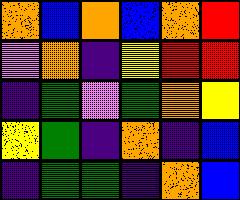[["orange", "blue", "orange", "blue", "orange", "red"], ["violet", "orange", "indigo", "yellow", "red", "red"], ["indigo", "green", "violet", "green", "orange", "yellow"], ["yellow", "green", "indigo", "orange", "indigo", "blue"], ["indigo", "green", "green", "indigo", "orange", "blue"]]